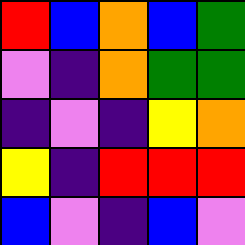[["red", "blue", "orange", "blue", "green"], ["violet", "indigo", "orange", "green", "green"], ["indigo", "violet", "indigo", "yellow", "orange"], ["yellow", "indigo", "red", "red", "red"], ["blue", "violet", "indigo", "blue", "violet"]]